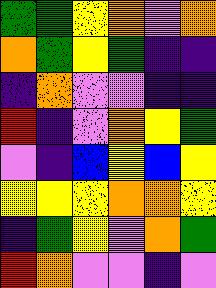[["green", "green", "yellow", "orange", "violet", "orange"], ["orange", "green", "yellow", "green", "indigo", "indigo"], ["indigo", "orange", "violet", "violet", "indigo", "indigo"], ["red", "indigo", "violet", "orange", "yellow", "green"], ["violet", "indigo", "blue", "yellow", "blue", "yellow"], ["yellow", "yellow", "yellow", "orange", "orange", "yellow"], ["indigo", "green", "yellow", "violet", "orange", "green"], ["red", "orange", "violet", "violet", "indigo", "violet"]]